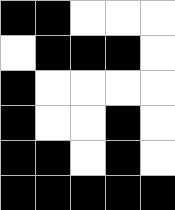[["black", "black", "white", "white", "white"], ["white", "black", "black", "black", "white"], ["black", "white", "white", "white", "white"], ["black", "white", "white", "black", "white"], ["black", "black", "white", "black", "white"], ["black", "black", "black", "black", "black"]]